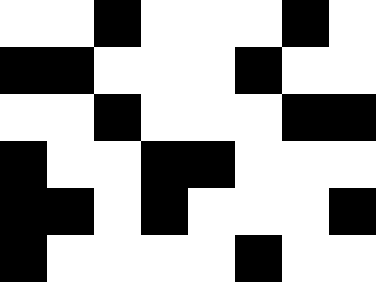[["white", "white", "black", "white", "white", "white", "black", "white"], ["black", "black", "white", "white", "white", "black", "white", "white"], ["white", "white", "black", "white", "white", "white", "black", "black"], ["black", "white", "white", "black", "black", "white", "white", "white"], ["black", "black", "white", "black", "white", "white", "white", "black"], ["black", "white", "white", "white", "white", "black", "white", "white"]]